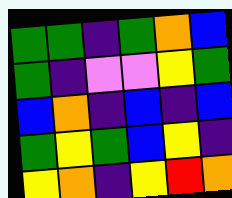[["green", "green", "indigo", "green", "orange", "blue"], ["green", "indigo", "violet", "violet", "yellow", "green"], ["blue", "orange", "indigo", "blue", "indigo", "blue"], ["green", "yellow", "green", "blue", "yellow", "indigo"], ["yellow", "orange", "indigo", "yellow", "red", "orange"]]